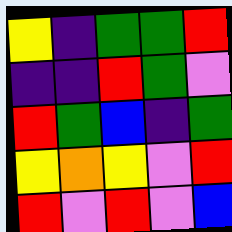[["yellow", "indigo", "green", "green", "red"], ["indigo", "indigo", "red", "green", "violet"], ["red", "green", "blue", "indigo", "green"], ["yellow", "orange", "yellow", "violet", "red"], ["red", "violet", "red", "violet", "blue"]]